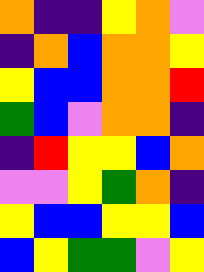[["orange", "indigo", "indigo", "yellow", "orange", "violet"], ["indigo", "orange", "blue", "orange", "orange", "yellow"], ["yellow", "blue", "blue", "orange", "orange", "red"], ["green", "blue", "violet", "orange", "orange", "indigo"], ["indigo", "red", "yellow", "yellow", "blue", "orange"], ["violet", "violet", "yellow", "green", "orange", "indigo"], ["yellow", "blue", "blue", "yellow", "yellow", "blue"], ["blue", "yellow", "green", "green", "violet", "yellow"]]